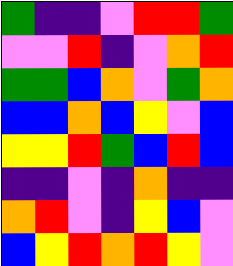[["green", "indigo", "indigo", "violet", "red", "red", "green"], ["violet", "violet", "red", "indigo", "violet", "orange", "red"], ["green", "green", "blue", "orange", "violet", "green", "orange"], ["blue", "blue", "orange", "blue", "yellow", "violet", "blue"], ["yellow", "yellow", "red", "green", "blue", "red", "blue"], ["indigo", "indigo", "violet", "indigo", "orange", "indigo", "indigo"], ["orange", "red", "violet", "indigo", "yellow", "blue", "violet"], ["blue", "yellow", "red", "orange", "red", "yellow", "violet"]]